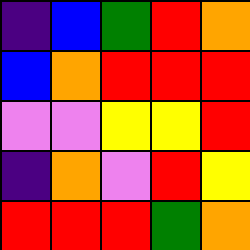[["indigo", "blue", "green", "red", "orange"], ["blue", "orange", "red", "red", "red"], ["violet", "violet", "yellow", "yellow", "red"], ["indigo", "orange", "violet", "red", "yellow"], ["red", "red", "red", "green", "orange"]]